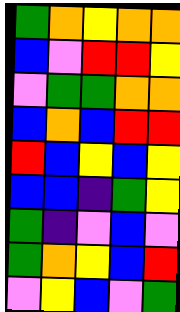[["green", "orange", "yellow", "orange", "orange"], ["blue", "violet", "red", "red", "yellow"], ["violet", "green", "green", "orange", "orange"], ["blue", "orange", "blue", "red", "red"], ["red", "blue", "yellow", "blue", "yellow"], ["blue", "blue", "indigo", "green", "yellow"], ["green", "indigo", "violet", "blue", "violet"], ["green", "orange", "yellow", "blue", "red"], ["violet", "yellow", "blue", "violet", "green"]]